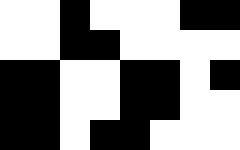[["white", "white", "black", "white", "white", "white", "black", "black"], ["white", "white", "black", "black", "white", "white", "white", "white"], ["black", "black", "white", "white", "black", "black", "white", "black"], ["black", "black", "white", "white", "black", "black", "white", "white"], ["black", "black", "white", "black", "black", "white", "white", "white"]]